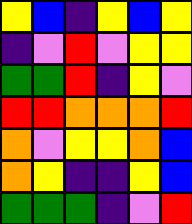[["yellow", "blue", "indigo", "yellow", "blue", "yellow"], ["indigo", "violet", "red", "violet", "yellow", "yellow"], ["green", "green", "red", "indigo", "yellow", "violet"], ["red", "red", "orange", "orange", "orange", "red"], ["orange", "violet", "yellow", "yellow", "orange", "blue"], ["orange", "yellow", "indigo", "indigo", "yellow", "blue"], ["green", "green", "green", "indigo", "violet", "red"]]